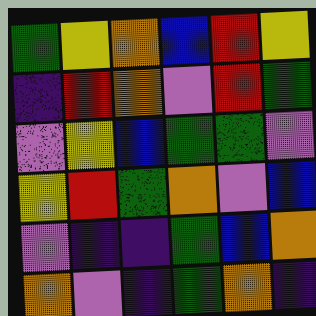[["green", "yellow", "orange", "blue", "red", "yellow"], ["indigo", "red", "orange", "violet", "red", "green"], ["violet", "yellow", "blue", "green", "green", "violet"], ["yellow", "red", "green", "orange", "violet", "blue"], ["violet", "indigo", "indigo", "green", "blue", "orange"], ["orange", "violet", "indigo", "green", "orange", "indigo"]]